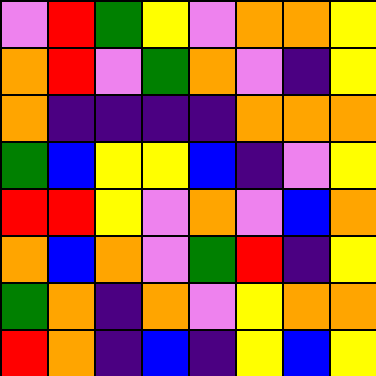[["violet", "red", "green", "yellow", "violet", "orange", "orange", "yellow"], ["orange", "red", "violet", "green", "orange", "violet", "indigo", "yellow"], ["orange", "indigo", "indigo", "indigo", "indigo", "orange", "orange", "orange"], ["green", "blue", "yellow", "yellow", "blue", "indigo", "violet", "yellow"], ["red", "red", "yellow", "violet", "orange", "violet", "blue", "orange"], ["orange", "blue", "orange", "violet", "green", "red", "indigo", "yellow"], ["green", "orange", "indigo", "orange", "violet", "yellow", "orange", "orange"], ["red", "orange", "indigo", "blue", "indigo", "yellow", "blue", "yellow"]]